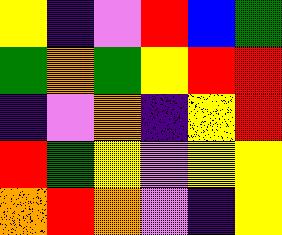[["yellow", "indigo", "violet", "red", "blue", "green"], ["green", "orange", "green", "yellow", "red", "red"], ["indigo", "violet", "orange", "indigo", "yellow", "red"], ["red", "green", "yellow", "violet", "yellow", "yellow"], ["orange", "red", "orange", "violet", "indigo", "yellow"]]